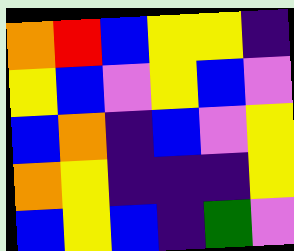[["orange", "red", "blue", "yellow", "yellow", "indigo"], ["yellow", "blue", "violet", "yellow", "blue", "violet"], ["blue", "orange", "indigo", "blue", "violet", "yellow"], ["orange", "yellow", "indigo", "indigo", "indigo", "yellow"], ["blue", "yellow", "blue", "indigo", "green", "violet"]]